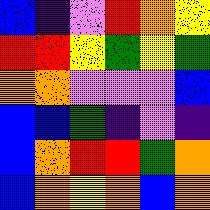[["blue", "indigo", "violet", "red", "orange", "yellow"], ["red", "red", "yellow", "green", "yellow", "green"], ["orange", "orange", "violet", "violet", "violet", "blue"], ["blue", "blue", "green", "indigo", "violet", "indigo"], ["blue", "orange", "red", "red", "green", "orange"], ["blue", "orange", "yellow", "orange", "blue", "orange"]]